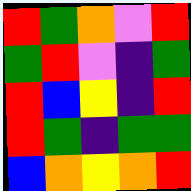[["red", "green", "orange", "violet", "red"], ["green", "red", "violet", "indigo", "green"], ["red", "blue", "yellow", "indigo", "red"], ["red", "green", "indigo", "green", "green"], ["blue", "orange", "yellow", "orange", "red"]]